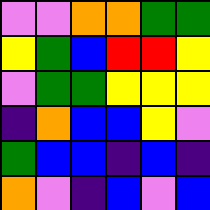[["violet", "violet", "orange", "orange", "green", "green"], ["yellow", "green", "blue", "red", "red", "yellow"], ["violet", "green", "green", "yellow", "yellow", "yellow"], ["indigo", "orange", "blue", "blue", "yellow", "violet"], ["green", "blue", "blue", "indigo", "blue", "indigo"], ["orange", "violet", "indigo", "blue", "violet", "blue"]]